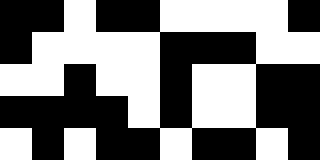[["black", "black", "white", "black", "black", "white", "white", "white", "white", "black"], ["black", "white", "white", "white", "white", "black", "black", "black", "white", "white"], ["white", "white", "black", "white", "white", "black", "white", "white", "black", "black"], ["black", "black", "black", "black", "white", "black", "white", "white", "black", "black"], ["white", "black", "white", "black", "black", "white", "black", "black", "white", "black"]]